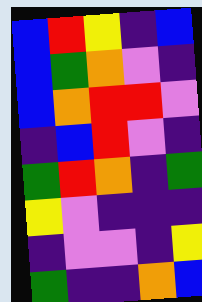[["blue", "red", "yellow", "indigo", "blue"], ["blue", "green", "orange", "violet", "indigo"], ["blue", "orange", "red", "red", "violet"], ["indigo", "blue", "red", "violet", "indigo"], ["green", "red", "orange", "indigo", "green"], ["yellow", "violet", "indigo", "indigo", "indigo"], ["indigo", "violet", "violet", "indigo", "yellow"], ["green", "indigo", "indigo", "orange", "blue"]]